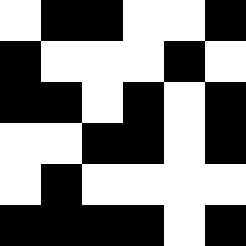[["white", "black", "black", "white", "white", "black"], ["black", "white", "white", "white", "black", "white"], ["black", "black", "white", "black", "white", "black"], ["white", "white", "black", "black", "white", "black"], ["white", "black", "white", "white", "white", "white"], ["black", "black", "black", "black", "white", "black"]]